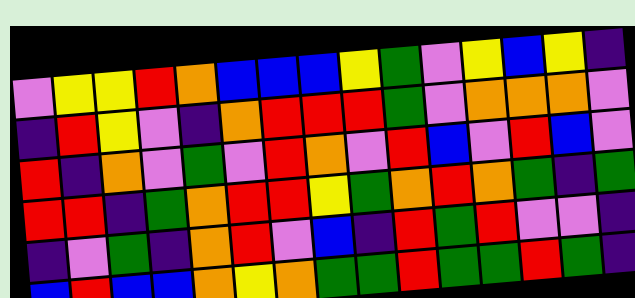[["violet", "yellow", "yellow", "red", "orange", "blue", "blue", "blue", "yellow", "green", "violet", "yellow", "blue", "yellow", "indigo"], ["indigo", "red", "yellow", "violet", "indigo", "orange", "red", "red", "red", "green", "violet", "orange", "orange", "orange", "violet"], ["red", "indigo", "orange", "violet", "green", "violet", "red", "orange", "violet", "red", "blue", "violet", "red", "blue", "violet"], ["red", "red", "indigo", "green", "orange", "red", "red", "yellow", "green", "orange", "red", "orange", "green", "indigo", "green"], ["indigo", "violet", "green", "indigo", "orange", "red", "violet", "blue", "indigo", "red", "green", "red", "violet", "violet", "indigo"], ["blue", "red", "blue", "blue", "orange", "yellow", "orange", "green", "green", "red", "green", "green", "red", "green", "indigo"]]